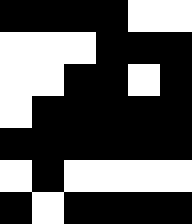[["black", "black", "black", "black", "white", "white"], ["white", "white", "white", "black", "black", "black"], ["white", "white", "black", "black", "white", "black"], ["white", "black", "black", "black", "black", "black"], ["black", "black", "black", "black", "black", "black"], ["white", "black", "white", "white", "white", "white"], ["black", "white", "black", "black", "black", "black"]]